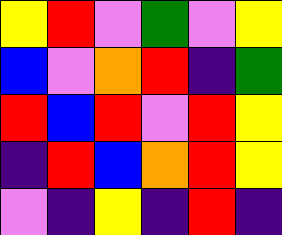[["yellow", "red", "violet", "green", "violet", "yellow"], ["blue", "violet", "orange", "red", "indigo", "green"], ["red", "blue", "red", "violet", "red", "yellow"], ["indigo", "red", "blue", "orange", "red", "yellow"], ["violet", "indigo", "yellow", "indigo", "red", "indigo"]]